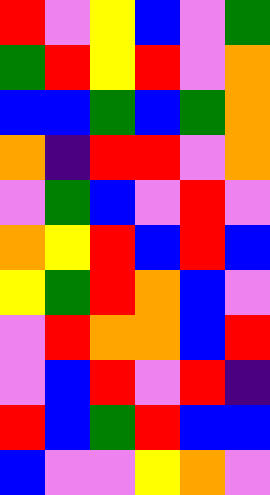[["red", "violet", "yellow", "blue", "violet", "green"], ["green", "red", "yellow", "red", "violet", "orange"], ["blue", "blue", "green", "blue", "green", "orange"], ["orange", "indigo", "red", "red", "violet", "orange"], ["violet", "green", "blue", "violet", "red", "violet"], ["orange", "yellow", "red", "blue", "red", "blue"], ["yellow", "green", "red", "orange", "blue", "violet"], ["violet", "red", "orange", "orange", "blue", "red"], ["violet", "blue", "red", "violet", "red", "indigo"], ["red", "blue", "green", "red", "blue", "blue"], ["blue", "violet", "violet", "yellow", "orange", "violet"]]